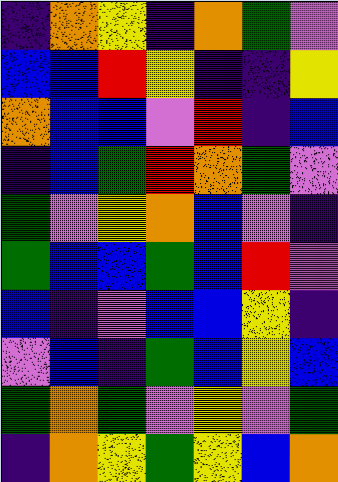[["indigo", "orange", "yellow", "indigo", "orange", "green", "violet"], ["blue", "blue", "red", "yellow", "indigo", "indigo", "yellow"], ["orange", "blue", "blue", "violet", "red", "indigo", "blue"], ["indigo", "blue", "green", "red", "orange", "green", "violet"], ["green", "violet", "yellow", "orange", "blue", "violet", "indigo"], ["green", "blue", "blue", "green", "blue", "red", "violet"], ["blue", "indigo", "violet", "blue", "blue", "yellow", "indigo"], ["violet", "blue", "indigo", "green", "blue", "yellow", "blue"], ["green", "orange", "green", "violet", "yellow", "violet", "green"], ["indigo", "orange", "yellow", "green", "yellow", "blue", "orange"]]